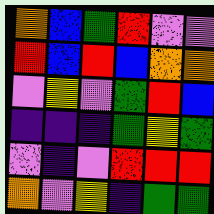[["orange", "blue", "green", "red", "violet", "violet"], ["red", "blue", "red", "blue", "orange", "orange"], ["violet", "yellow", "violet", "green", "red", "blue"], ["indigo", "indigo", "indigo", "green", "yellow", "green"], ["violet", "indigo", "violet", "red", "red", "red"], ["orange", "violet", "yellow", "indigo", "green", "green"]]